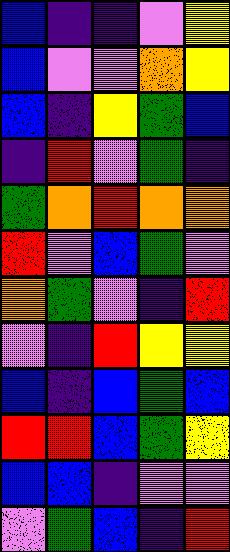[["blue", "indigo", "indigo", "violet", "yellow"], ["blue", "violet", "violet", "orange", "yellow"], ["blue", "indigo", "yellow", "green", "blue"], ["indigo", "red", "violet", "green", "indigo"], ["green", "orange", "red", "orange", "orange"], ["red", "violet", "blue", "green", "violet"], ["orange", "green", "violet", "indigo", "red"], ["violet", "indigo", "red", "yellow", "yellow"], ["blue", "indigo", "blue", "green", "blue"], ["red", "red", "blue", "green", "yellow"], ["blue", "blue", "indigo", "violet", "violet"], ["violet", "green", "blue", "indigo", "red"]]